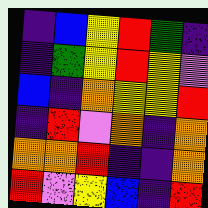[["indigo", "blue", "yellow", "red", "green", "indigo"], ["indigo", "green", "yellow", "red", "yellow", "violet"], ["blue", "indigo", "orange", "yellow", "yellow", "red"], ["indigo", "red", "violet", "orange", "indigo", "orange"], ["orange", "orange", "red", "indigo", "indigo", "orange"], ["red", "violet", "yellow", "blue", "indigo", "red"]]